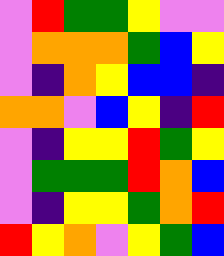[["violet", "red", "green", "green", "yellow", "violet", "violet"], ["violet", "orange", "orange", "orange", "green", "blue", "yellow"], ["violet", "indigo", "orange", "yellow", "blue", "blue", "indigo"], ["orange", "orange", "violet", "blue", "yellow", "indigo", "red"], ["violet", "indigo", "yellow", "yellow", "red", "green", "yellow"], ["violet", "green", "green", "green", "red", "orange", "blue"], ["violet", "indigo", "yellow", "yellow", "green", "orange", "red"], ["red", "yellow", "orange", "violet", "yellow", "green", "blue"]]